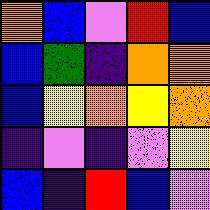[["orange", "blue", "violet", "red", "blue"], ["blue", "green", "indigo", "orange", "orange"], ["blue", "yellow", "orange", "yellow", "orange"], ["indigo", "violet", "indigo", "violet", "yellow"], ["blue", "indigo", "red", "blue", "violet"]]